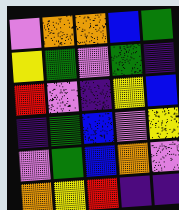[["violet", "orange", "orange", "blue", "green"], ["yellow", "green", "violet", "green", "indigo"], ["red", "violet", "indigo", "yellow", "blue"], ["indigo", "green", "blue", "violet", "yellow"], ["violet", "green", "blue", "orange", "violet"], ["orange", "yellow", "red", "indigo", "indigo"]]